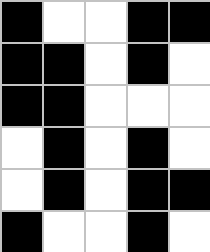[["black", "white", "white", "black", "black"], ["black", "black", "white", "black", "white"], ["black", "black", "white", "white", "white"], ["white", "black", "white", "black", "white"], ["white", "black", "white", "black", "black"], ["black", "white", "white", "black", "white"]]